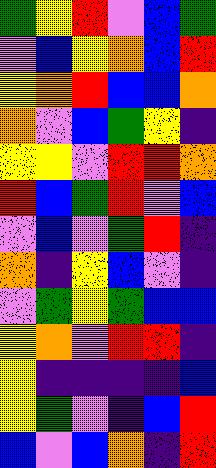[["green", "yellow", "red", "violet", "blue", "green"], ["violet", "blue", "yellow", "orange", "blue", "red"], ["yellow", "orange", "red", "blue", "blue", "orange"], ["orange", "violet", "blue", "green", "yellow", "indigo"], ["yellow", "yellow", "violet", "red", "red", "orange"], ["red", "blue", "green", "red", "violet", "blue"], ["violet", "blue", "violet", "green", "red", "indigo"], ["orange", "indigo", "yellow", "blue", "violet", "indigo"], ["violet", "green", "yellow", "green", "blue", "blue"], ["yellow", "orange", "violet", "red", "red", "indigo"], ["yellow", "indigo", "indigo", "indigo", "indigo", "blue"], ["yellow", "green", "violet", "indigo", "blue", "red"], ["blue", "violet", "blue", "orange", "indigo", "red"]]